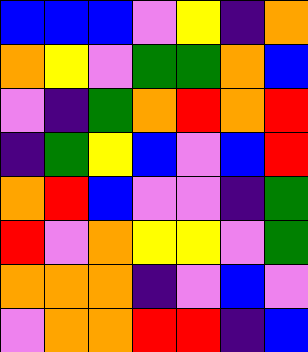[["blue", "blue", "blue", "violet", "yellow", "indigo", "orange"], ["orange", "yellow", "violet", "green", "green", "orange", "blue"], ["violet", "indigo", "green", "orange", "red", "orange", "red"], ["indigo", "green", "yellow", "blue", "violet", "blue", "red"], ["orange", "red", "blue", "violet", "violet", "indigo", "green"], ["red", "violet", "orange", "yellow", "yellow", "violet", "green"], ["orange", "orange", "orange", "indigo", "violet", "blue", "violet"], ["violet", "orange", "orange", "red", "red", "indigo", "blue"]]